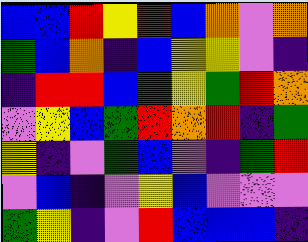[["blue", "blue", "red", "yellow", "red", "blue", "orange", "violet", "orange"], ["green", "blue", "orange", "indigo", "blue", "yellow", "yellow", "violet", "indigo"], ["indigo", "red", "red", "blue", "green", "yellow", "green", "red", "orange"], ["violet", "yellow", "blue", "green", "red", "orange", "red", "indigo", "green"], ["yellow", "indigo", "violet", "green", "blue", "violet", "indigo", "green", "red"], ["violet", "blue", "indigo", "violet", "yellow", "blue", "violet", "violet", "violet"], ["green", "yellow", "indigo", "violet", "red", "blue", "blue", "blue", "indigo"]]